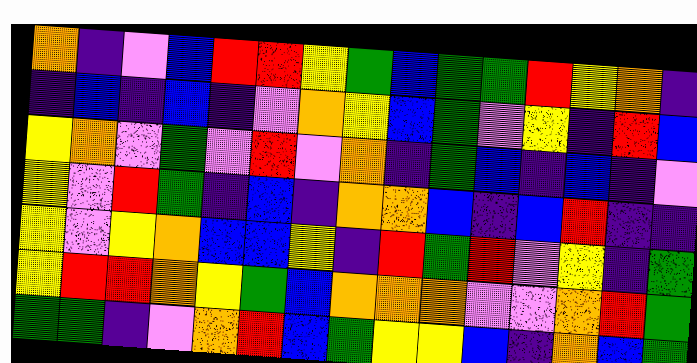[["orange", "indigo", "violet", "blue", "red", "red", "yellow", "green", "blue", "green", "green", "red", "yellow", "orange", "indigo"], ["indigo", "blue", "indigo", "blue", "indigo", "violet", "orange", "yellow", "blue", "green", "violet", "yellow", "indigo", "red", "blue"], ["yellow", "orange", "violet", "green", "violet", "red", "violet", "orange", "indigo", "green", "blue", "indigo", "blue", "indigo", "violet"], ["yellow", "violet", "red", "green", "indigo", "blue", "indigo", "orange", "orange", "blue", "indigo", "blue", "red", "indigo", "indigo"], ["yellow", "violet", "yellow", "orange", "blue", "blue", "yellow", "indigo", "red", "green", "red", "violet", "yellow", "indigo", "green"], ["yellow", "red", "red", "orange", "yellow", "green", "blue", "orange", "orange", "orange", "violet", "violet", "orange", "red", "green"], ["green", "green", "indigo", "violet", "orange", "red", "blue", "green", "yellow", "yellow", "blue", "indigo", "orange", "blue", "green"]]